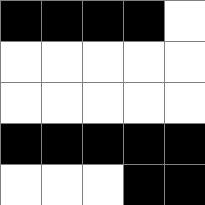[["black", "black", "black", "black", "white"], ["white", "white", "white", "white", "white"], ["white", "white", "white", "white", "white"], ["black", "black", "black", "black", "black"], ["white", "white", "white", "black", "black"]]